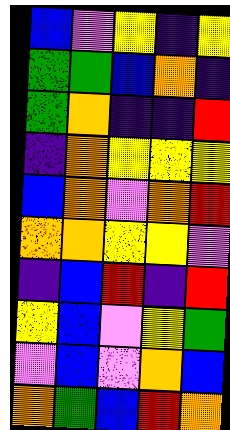[["blue", "violet", "yellow", "indigo", "yellow"], ["green", "green", "blue", "orange", "indigo"], ["green", "orange", "indigo", "indigo", "red"], ["indigo", "orange", "yellow", "yellow", "yellow"], ["blue", "orange", "violet", "orange", "red"], ["orange", "orange", "yellow", "yellow", "violet"], ["indigo", "blue", "red", "indigo", "red"], ["yellow", "blue", "violet", "yellow", "green"], ["violet", "blue", "violet", "orange", "blue"], ["orange", "green", "blue", "red", "orange"]]